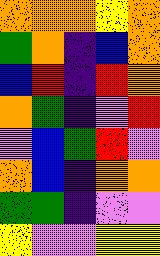[["orange", "orange", "orange", "yellow", "orange"], ["green", "orange", "indigo", "blue", "orange"], ["blue", "red", "indigo", "red", "orange"], ["orange", "green", "indigo", "violet", "red"], ["violet", "blue", "green", "red", "violet"], ["orange", "blue", "indigo", "orange", "orange"], ["green", "green", "indigo", "violet", "violet"], ["yellow", "violet", "violet", "yellow", "yellow"]]